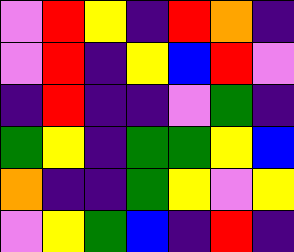[["violet", "red", "yellow", "indigo", "red", "orange", "indigo"], ["violet", "red", "indigo", "yellow", "blue", "red", "violet"], ["indigo", "red", "indigo", "indigo", "violet", "green", "indigo"], ["green", "yellow", "indigo", "green", "green", "yellow", "blue"], ["orange", "indigo", "indigo", "green", "yellow", "violet", "yellow"], ["violet", "yellow", "green", "blue", "indigo", "red", "indigo"]]